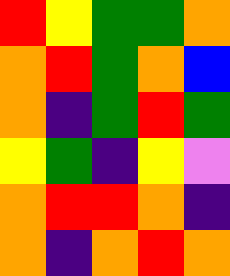[["red", "yellow", "green", "green", "orange"], ["orange", "red", "green", "orange", "blue"], ["orange", "indigo", "green", "red", "green"], ["yellow", "green", "indigo", "yellow", "violet"], ["orange", "red", "red", "orange", "indigo"], ["orange", "indigo", "orange", "red", "orange"]]